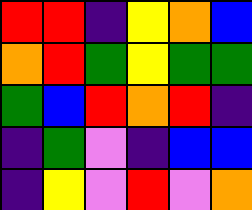[["red", "red", "indigo", "yellow", "orange", "blue"], ["orange", "red", "green", "yellow", "green", "green"], ["green", "blue", "red", "orange", "red", "indigo"], ["indigo", "green", "violet", "indigo", "blue", "blue"], ["indigo", "yellow", "violet", "red", "violet", "orange"]]